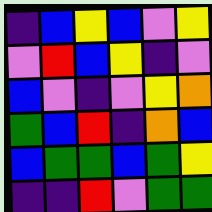[["indigo", "blue", "yellow", "blue", "violet", "yellow"], ["violet", "red", "blue", "yellow", "indigo", "violet"], ["blue", "violet", "indigo", "violet", "yellow", "orange"], ["green", "blue", "red", "indigo", "orange", "blue"], ["blue", "green", "green", "blue", "green", "yellow"], ["indigo", "indigo", "red", "violet", "green", "green"]]